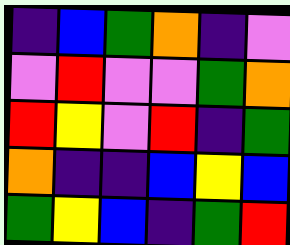[["indigo", "blue", "green", "orange", "indigo", "violet"], ["violet", "red", "violet", "violet", "green", "orange"], ["red", "yellow", "violet", "red", "indigo", "green"], ["orange", "indigo", "indigo", "blue", "yellow", "blue"], ["green", "yellow", "blue", "indigo", "green", "red"]]